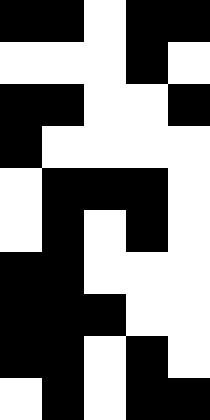[["black", "black", "white", "black", "black"], ["white", "white", "white", "black", "white"], ["black", "black", "white", "white", "black"], ["black", "white", "white", "white", "white"], ["white", "black", "black", "black", "white"], ["white", "black", "white", "black", "white"], ["black", "black", "white", "white", "white"], ["black", "black", "black", "white", "white"], ["black", "black", "white", "black", "white"], ["white", "black", "white", "black", "black"]]